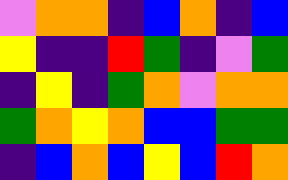[["violet", "orange", "orange", "indigo", "blue", "orange", "indigo", "blue"], ["yellow", "indigo", "indigo", "red", "green", "indigo", "violet", "green"], ["indigo", "yellow", "indigo", "green", "orange", "violet", "orange", "orange"], ["green", "orange", "yellow", "orange", "blue", "blue", "green", "green"], ["indigo", "blue", "orange", "blue", "yellow", "blue", "red", "orange"]]